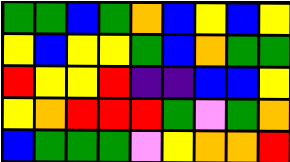[["green", "green", "blue", "green", "orange", "blue", "yellow", "blue", "yellow"], ["yellow", "blue", "yellow", "yellow", "green", "blue", "orange", "green", "green"], ["red", "yellow", "yellow", "red", "indigo", "indigo", "blue", "blue", "yellow"], ["yellow", "orange", "red", "red", "red", "green", "violet", "green", "orange"], ["blue", "green", "green", "green", "violet", "yellow", "orange", "orange", "red"]]